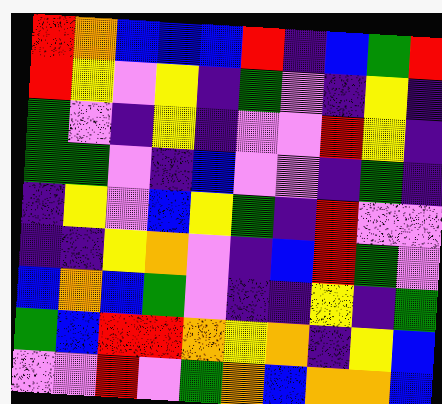[["red", "orange", "blue", "blue", "blue", "red", "indigo", "blue", "green", "red"], ["red", "yellow", "violet", "yellow", "indigo", "green", "violet", "indigo", "yellow", "indigo"], ["green", "violet", "indigo", "yellow", "indigo", "violet", "violet", "red", "yellow", "indigo"], ["green", "green", "violet", "indigo", "blue", "violet", "violet", "indigo", "green", "indigo"], ["indigo", "yellow", "violet", "blue", "yellow", "green", "indigo", "red", "violet", "violet"], ["indigo", "indigo", "yellow", "orange", "violet", "indigo", "blue", "red", "green", "violet"], ["blue", "orange", "blue", "green", "violet", "indigo", "indigo", "yellow", "indigo", "green"], ["green", "blue", "red", "red", "orange", "yellow", "orange", "indigo", "yellow", "blue"], ["violet", "violet", "red", "violet", "green", "orange", "blue", "orange", "orange", "blue"]]